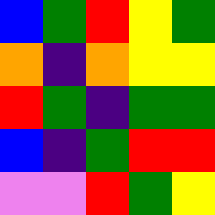[["blue", "green", "red", "yellow", "green"], ["orange", "indigo", "orange", "yellow", "yellow"], ["red", "green", "indigo", "green", "green"], ["blue", "indigo", "green", "red", "red"], ["violet", "violet", "red", "green", "yellow"]]